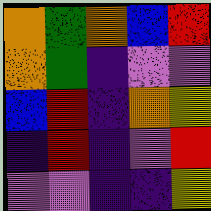[["orange", "green", "orange", "blue", "red"], ["orange", "green", "indigo", "violet", "violet"], ["blue", "red", "indigo", "orange", "yellow"], ["indigo", "red", "indigo", "violet", "red"], ["violet", "violet", "indigo", "indigo", "yellow"]]